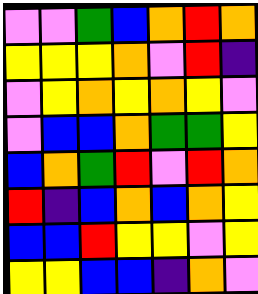[["violet", "violet", "green", "blue", "orange", "red", "orange"], ["yellow", "yellow", "yellow", "orange", "violet", "red", "indigo"], ["violet", "yellow", "orange", "yellow", "orange", "yellow", "violet"], ["violet", "blue", "blue", "orange", "green", "green", "yellow"], ["blue", "orange", "green", "red", "violet", "red", "orange"], ["red", "indigo", "blue", "orange", "blue", "orange", "yellow"], ["blue", "blue", "red", "yellow", "yellow", "violet", "yellow"], ["yellow", "yellow", "blue", "blue", "indigo", "orange", "violet"]]